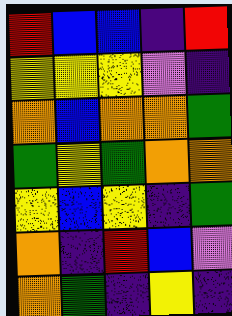[["red", "blue", "blue", "indigo", "red"], ["yellow", "yellow", "yellow", "violet", "indigo"], ["orange", "blue", "orange", "orange", "green"], ["green", "yellow", "green", "orange", "orange"], ["yellow", "blue", "yellow", "indigo", "green"], ["orange", "indigo", "red", "blue", "violet"], ["orange", "green", "indigo", "yellow", "indigo"]]